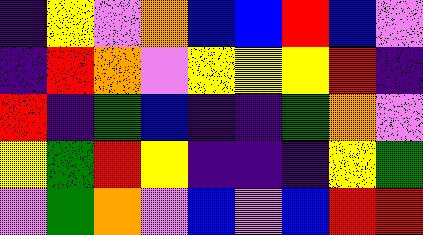[["indigo", "yellow", "violet", "orange", "blue", "blue", "red", "blue", "violet"], ["indigo", "red", "orange", "violet", "yellow", "yellow", "yellow", "red", "indigo"], ["red", "indigo", "green", "blue", "indigo", "indigo", "green", "orange", "violet"], ["yellow", "green", "red", "yellow", "indigo", "indigo", "indigo", "yellow", "green"], ["violet", "green", "orange", "violet", "blue", "violet", "blue", "red", "red"]]